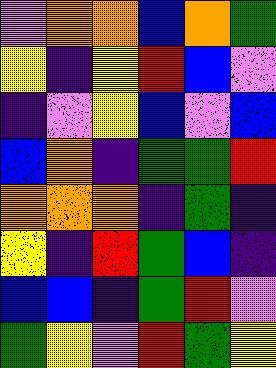[["violet", "orange", "orange", "blue", "orange", "green"], ["yellow", "indigo", "yellow", "red", "blue", "violet"], ["indigo", "violet", "yellow", "blue", "violet", "blue"], ["blue", "orange", "indigo", "green", "green", "red"], ["orange", "orange", "orange", "indigo", "green", "indigo"], ["yellow", "indigo", "red", "green", "blue", "indigo"], ["blue", "blue", "indigo", "green", "red", "violet"], ["green", "yellow", "violet", "red", "green", "yellow"]]